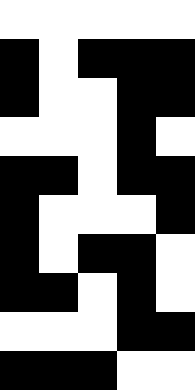[["white", "white", "white", "white", "white"], ["black", "white", "black", "black", "black"], ["black", "white", "white", "black", "black"], ["white", "white", "white", "black", "white"], ["black", "black", "white", "black", "black"], ["black", "white", "white", "white", "black"], ["black", "white", "black", "black", "white"], ["black", "black", "white", "black", "white"], ["white", "white", "white", "black", "black"], ["black", "black", "black", "white", "white"]]